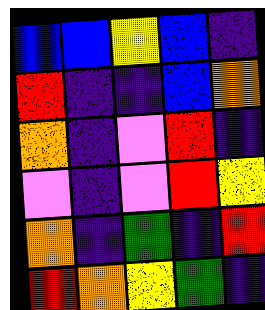[["blue", "blue", "yellow", "blue", "indigo"], ["red", "indigo", "indigo", "blue", "orange"], ["orange", "indigo", "violet", "red", "indigo"], ["violet", "indigo", "violet", "red", "yellow"], ["orange", "indigo", "green", "indigo", "red"], ["red", "orange", "yellow", "green", "indigo"]]